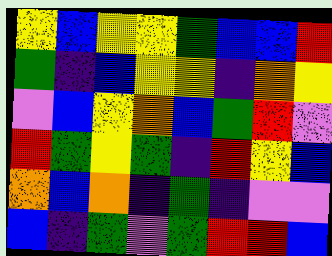[["yellow", "blue", "yellow", "yellow", "green", "blue", "blue", "red"], ["green", "indigo", "blue", "yellow", "yellow", "indigo", "orange", "yellow"], ["violet", "blue", "yellow", "orange", "blue", "green", "red", "violet"], ["red", "green", "yellow", "green", "indigo", "red", "yellow", "blue"], ["orange", "blue", "orange", "indigo", "green", "indigo", "violet", "violet"], ["blue", "indigo", "green", "violet", "green", "red", "red", "blue"]]